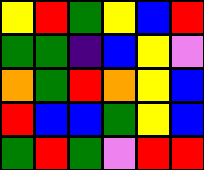[["yellow", "red", "green", "yellow", "blue", "red"], ["green", "green", "indigo", "blue", "yellow", "violet"], ["orange", "green", "red", "orange", "yellow", "blue"], ["red", "blue", "blue", "green", "yellow", "blue"], ["green", "red", "green", "violet", "red", "red"]]